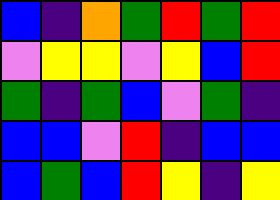[["blue", "indigo", "orange", "green", "red", "green", "red"], ["violet", "yellow", "yellow", "violet", "yellow", "blue", "red"], ["green", "indigo", "green", "blue", "violet", "green", "indigo"], ["blue", "blue", "violet", "red", "indigo", "blue", "blue"], ["blue", "green", "blue", "red", "yellow", "indigo", "yellow"]]